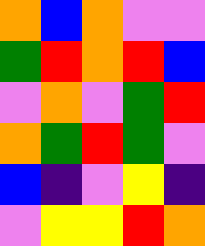[["orange", "blue", "orange", "violet", "violet"], ["green", "red", "orange", "red", "blue"], ["violet", "orange", "violet", "green", "red"], ["orange", "green", "red", "green", "violet"], ["blue", "indigo", "violet", "yellow", "indigo"], ["violet", "yellow", "yellow", "red", "orange"]]